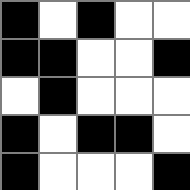[["black", "white", "black", "white", "white"], ["black", "black", "white", "white", "black"], ["white", "black", "white", "white", "white"], ["black", "white", "black", "black", "white"], ["black", "white", "white", "white", "black"]]